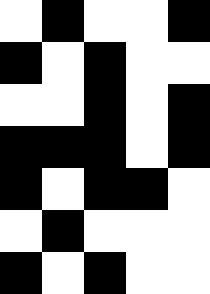[["white", "black", "white", "white", "black"], ["black", "white", "black", "white", "white"], ["white", "white", "black", "white", "black"], ["black", "black", "black", "white", "black"], ["black", "white", "black", "black", "white"], ["white", "black", "white", "white", "white"], ["black", "white", "black", "white", "white"]]